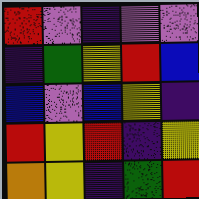[["red", "violet", "indigo", "violet", "violet"], ["indigo", "green", "yellow", "red", "blue"], ["blue", "violet", "blue", "yellow", "indigo"], ["red", "yellow", "red", "indigo", "yellow"], ["orange", "yellow", "indigo", "green", "red"]]